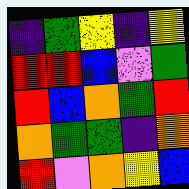[["indigo", "green", "yellow", "indigo", "yellow"], ["red", "red", "blue", "violet", "green"], ["red", "blue", "orange", "green", "red"], ["orange", "green", "green", "indigo", "orange"], ["red", "violet", "orange", "yellow", "blue"]]